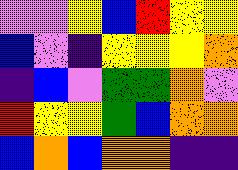[["violet", "violet", "yellow", "blue", "red", "yellow", "yellow"], ["blue", "violet", "indigo", "yellow", "yellow", "yellow", "orange"], ["indigo", "blue", "violet", "green", "green", "orange", "violet"], ["red", "yellow", "yellow", "green", "blue", "orange", "orange"], ["blue", "orange", "blue", "orange", "orange", "indigo", "indigo"]]